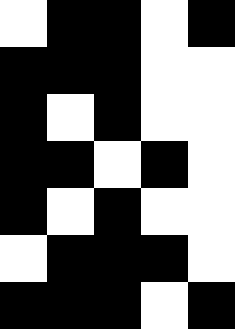[["white", "black", "black", "white", "black"], ["black", "black", "black", "white", "white"], ["black", "white", "black", "white", "white"], ["black", "black", "white", "black", "white"], ["black", "white", "black", "white", "white"], ["white", "black", "black", "black", "white"], ["black", "black", "black", "white", "black"]]